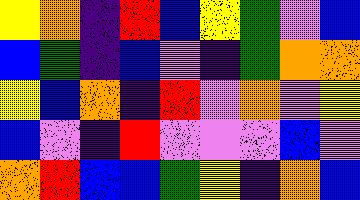[["yellow", "orange", "indigo", "red", "blue", "yellow", "green", "violet", "blue"], ["blue", "green", "indigo", "blue", "violet", "indigo", "green", "orange", "orange"], ["yellow", "blue", "orange", "indigo", "red", "violet", "orange", "violet", "yellow"], ["blue", "violet", "indigo", "red", "violet", "violet", "violet", "blue", "violet"], ["orange", "red", "blue", "blue", "green", "yellow", "indigo", "orange", "blue"]]